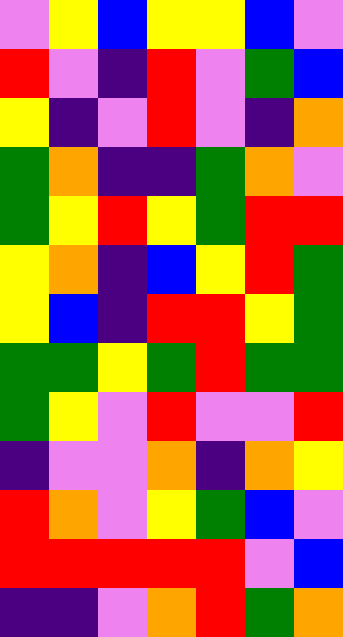[["violet", "yellow", "blue", "yellow", "yellow", "blue", "violet"], ["red", "violet", "indigo", "red", "violet", "green", "blue"], ["yellow", "indigo", "violet", "red", "violet", "indigo", "orange"], ["green", "orange", "indigo", "indigo", "green", "orange", "violet"], ["green", "yellow", "red", "yellow", "green", "red", "red"], ["yellow", "orange", "indigo", "blue", "yellow", "red", "green"], ["yellow", "blue", "indigo", "red", "red", "yellow", "green"], ["green", "green", "yellow", "green", "red", "green", "green"], ["green", "yellow", "violet", "red", "violet", "violet", "red"], ["indigo", "violet", "violet", "orange", "indigo", "orange", "yellow"], ["red", "orange", "violet", "yellow", "green", "blue", "violet"], ["red", "red", "red", "red", "red", "violet", "blue"], ["indigo", "indigo", "violet", "orange", "red", "green", "orange"]]